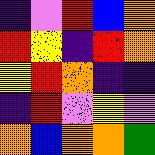[["indigo", "violet", "red", "blue", "orange"], ["red", "yellow", "indigo", "red", "orange"], ["yellow", "red", "orange", "indigo", "indigo"], ["indigo", "red", "violet", "yellow", "violet"], ["orange", "blue", "orange", "orange", "green"]]